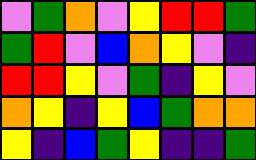[["violet", "green", "orange", "violet", "yellow", "red", "red", "green"], ["green", "red", "violet", "blue", "orange", "yellow", "violet", "indigo"], ["red", "red", "yellow", "violet", "green", "indigo", "yellow", "violet"], ["orange", "yellow", "indigo", "yellow", "blue", "green", "orange", "orange"], ["yellow", "indigo", "blue", "green", "yellow", "indigo", "indigo", "green"]]